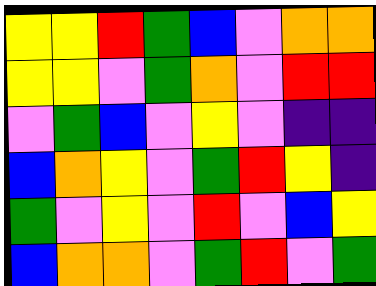[["yellow", "yellow", "red", "green", "blue", "violet", "orange", "orange"], ["yellow", "yellow", "violet", "green", "orange", "violet", "red", "red"], ["violet", "green", "blue", "violet", "yellow", "violet", "indigo", "indigo"], ["blue", "orange", "yellow", "violet", "green", "red", "yellow", "indigo"], ["green", "violet", "yellow", "violet", "red", "violet", "blue", "yellow"], ["blue", "orange", "orange", "violet", "green", "red", "violet", "green"]]